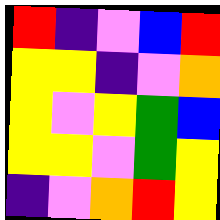[["red", "indigo", "violet", "blue", "red"], ["yellow", "yellow", "indigo", "violet", "orange"], ["yellow", "violet", "yellow", "green", "blue"], ["yellow", "yellow", "violet", "green", "yellow"], ["indigo", "violet", "orange", "red", "yellow"]]